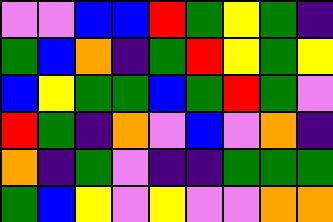[["violet", "violet", "blue", "blue", "red", "green", "yellow", "green", "indigo"], ["green", "blue", "orange", "indigo", "green", "red", "yellow", "green", "yellow"], ["blue", "yellow", "green", "green", "blue", "green", "red", "green", "violet"], ["red", "green", "indigo", "orange", "violet", "blue", "violet", "orange", "indigo"], ["orange", "indigo", "green", "violet", "indigo", "indigo", "green", "green", "green"], ["green", "blue", "yellow", "violet", "yellow", "violet", "violet", "orange", "orange"]]